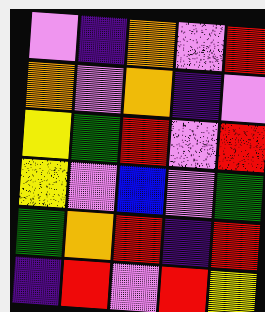[["violet", "indigo", "orange", "violet", "red"], ["orange", "violet", "orange", "indigo", "violet"], ["yellow", "green", "red", "violet", "red"], ["yellow", "violet", "blue", "violet", "green"], ["green", "orange", "red", "indigo", "red"], ["indigo", "red", "violet", "red", "yellow"]]